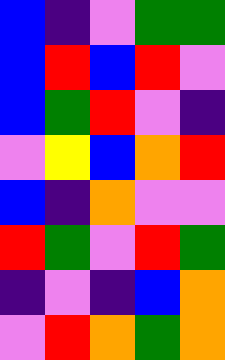[["blue", "indigo", "violet", "green", "green"], ["blue", "red", "blue", "red", "violet"], ["blue", "green", "red", "violet", "indigo"], ["violet", "yellow", "blue", "orange", "red"], ["blue", "indigo", "orange", "violet", "violet"], ["red", "green", "violet", "red", "green"], ["indigo", "violet", "indigo", "blue", "orange"], ["violet", "red", "orange", "green", "orange"]]